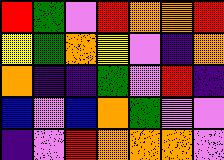[["red", "green", "violet", "red", "orange", "orange", "red"], ["yellow", "green", "orange", "yellow", "violet", "indigo", "orange"], ["orange", "indigo", "indigo", "green", "violet", "red", "indigo"], ["blue", "violet", "blue", "orange", "green", "violet", "violet"], ["indigo", "violet", "red", "orange", "orange", "orange", "violet"]]